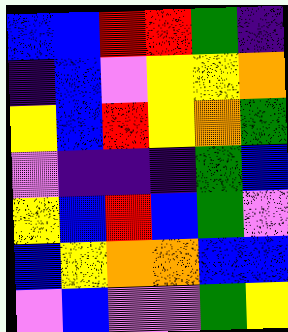[["blue", "blue", "red", "red", "green", "indigo"], ["indigo", "blue", "violet", "yellow", "yellow", "orange"], ["yellow", "blue", "red", "yellow", "orange", "green"], ["violet", "indigo", "indigo", "indigo", "green", "blue"], ["yellow", "blue", "red", "blue", "green", "violet"], ["blue", "yellow", "orange", "orange", "blue", "blue"], ["violet", "blue", "violet", "violet", "green", "yellow"]]